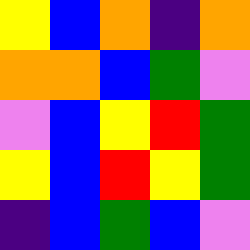[["yellow", "blue", "orange", "indigo", "orange"], ["orange", "orange", "blue", "green", "violet"], ["violet", "blue", "yellow", "red", "green"], ["yellow", "blue", "red", "yellow", "green"], ["indigo", "blue", "green", "blue", "violet"]]